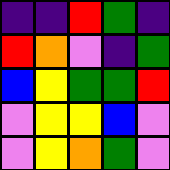[["indigo", "indigo", "red", "green", "indigo"], ["red", "orange", "violet", "indigo", "green"], ["blue", "yellow", "green", "green", "red"], ["violet", "yellow", "yellow", "blue", "violet"], ["violet", "yellow", "orange", "green", "violet"]]